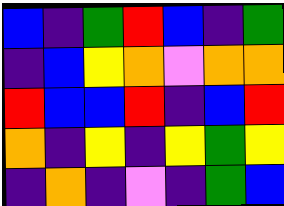[["blue", "indigo", "green", "red", "blue", "indigo", "green"], ["indigo", "blue", "yellow", "orange", "violet", "orange", "orange"], ["red", "blue", "blue", "red", "indigo", "blue", "red"], ["orange", "indigo", "yellow", "indigo", "yellow", "green", "yellow"], ["indigo", "orange", "indigo", "violet", "indigo", "green", "blue"]]